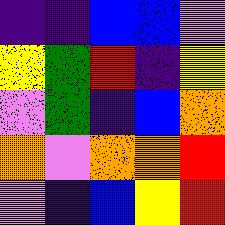[["indigo", "indigo", "blue", "blue", "violet"], ["yellow", "green", "red", "indigo", "yellow"], ["violet", "green", "indigo", "blue", "orange"], ["orange", "violet", "orange", "orange", "red"], ["violet", "indigo", "blue", "yellow", "red"]]